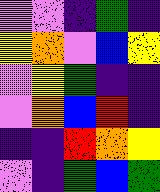[["violet", "violet", "indigo", "green", "indigo"], ["yellow", "orange", "violet", "blue", "yellow"], ["violet", "yellow", "green", "indigo", "indigo"], ["violet", "orange", "blue", "red", "indigo"], ["indigo", "indigo", "red", "orange", "yellow"], ["violet", "indigo", "green", "blue", "green"]]